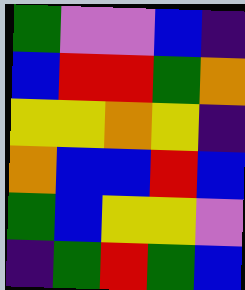[["green", "violet", "violet", "blue", "indigo"], ["blue", "red", "red", "green", "orange"], ["yellow", "yellow", "orange", "yellow", "indigo"], ["orange", "blue", "blue", "red", "blue"], ["green", "blue", "yellow", "yellow", "violet"], ["indigo", "green", "red", "green", "blue"]]